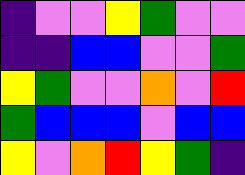[["indigo", "violet", "violet", "yellow", "green", "violet", "violet"], ["indigo", "indigo", "blue", "blue", "violet", "violet", "green"], ["yellow", "green", "violet", "violet", "orange", "violet", "red"], ["green", "blue", "blue", "blue", "violet", "blue", "blue"], ["yellow", "violet", "orange", "red", "yellow", "green", "indigo"]]